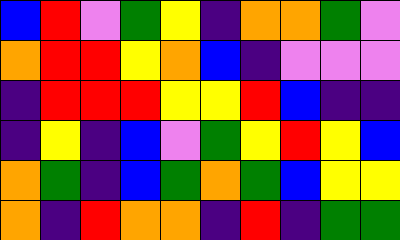[["blue", "red", "violet", "green", "yellow", "indigo", "orange", "orange", "green", "violet"], ["orange", "red", "red", "yellow", "orange", "blue", "indigo", "violet", "violet", "violet"], ["indigo", "red", "red", "red", "yellow", "yellow", "red", "blue", "indigo", "indigo"], ["indigo", "yellow", "indigo", "blue", "violet", "green", "yellow", "red", "yellow", "blue"], ["orange", "green", "indigo", "blue", "green", "orange", "green", "blue", "yellow", "yellow"], ["orange", "indigo", "red", "orange", "orange", "indigo", "red", "indigo", "green", "green"]]